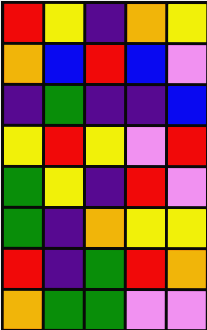[["red", "yellow", "indigo", "orange", "yellow"], ["orange", "blue", "red", "blue", "violet"], ["indigo", "green", "indigo", "indigo", "blue"], ["yellow", "red", "yellow", "violet", "red"], ["green", "yellow", "indigo", "red", "violet"], ["green", "indigo", "orange", "yellow", "yellow"], ["red", "indigo", "green", "red", "orange"], ["orange", "green", "green", "violet", "violet"]]